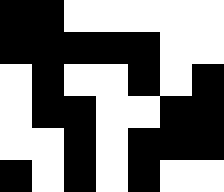[["black", "black", "white", "white", "white", "white", "white"], ["black", "black", "black", "black", "black", "white", "white"], ["white", "black", "white", "white", "black", "white", "black"], ["white", "black", "black", "white", "white", "black", "black"], ["white", "white", "black", "white", "black", "black", "black"], ["black", "white", "black", "white", "black", "white", "white"]]